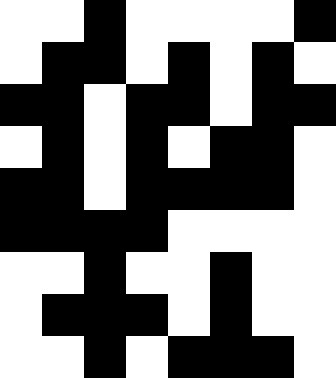[["white", "white", "black", "white", "white", "white", "white", "black"], ["white", "black", "black", "white", "black", "white", "black", "white"], ["black", "black", "white", "black", "black", "white", "black", "black"], ["white", "black", "white", "black", "white", "black", "black", "white"], ["black", "black", "white", "black", "black", "black", "black", "white"], ["black", "black", "black", "black", "white", "white", "white", "white"], ["white", "white", "black", "white", "white", "black", "white", "white"], ["white", "black", "black", "black", "white", "black", "white", "white"], ["white", "white", "black", "white", "black", "black", "black", "white"]]